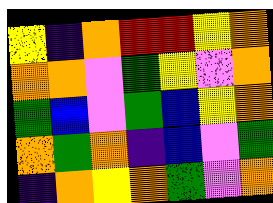[["yellow", "indigo", "orange", "red", "red", "yellow", "orange"], ["orange", "orange", "violet", "green", "yellow", "violet", "orange"], ["green", "blue", "violet", "green", "blue", "yellow", "orange"], ["orange", "green", "orange", "indigo", "blue", "violet", "green"], ["indigo", "orange", "yellow", "orange", "green", "violet", "orange"]]